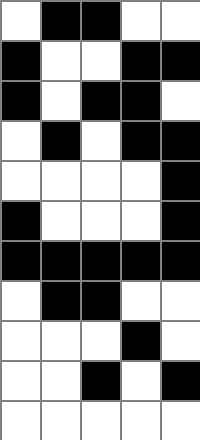[["white", "black", "black", "white", "white"], ["black", "white", "white", "black", "black"], ["black", "white", "black", "black", "white"], ["white", "black", "white", "black", "black"], ["white", "white", "white", "white", "black"], ["black", "white", "white", "white", "black"], ["black", "black", "black", "black", "black"], ["white", "black", "black", "white", "white"], ["white", "white", "white", "black", "white"], ["white", "white", "black", "white", "black"], ["white", "white", "white", "white", "white"]]